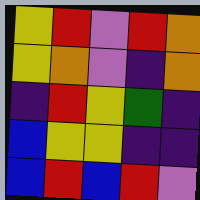[["yellow", "red", "violet", "red", "orange"], ["yellow", "orange", "violet", "indigo", "orange"], ["indigo", "red", "yellow", "green", "indigo"], ["blue", "yellow", "yellow", "indigo", "indigo"], ["blue", "red", "blue", "red", "violet"]]